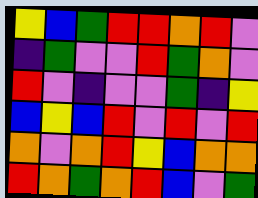[["yellow", "blue", "green", "red", "red", "orange", "red", "violet"], ["indigo", "green", "violet", "violet", "red", "green", "orange", "violet"], ["red", "violet", "indigo", "violet", "violet", "green", "indigo", "yellow"], ["blue", "yellow", "blue", "red", "violet", "red", "violet", "red"], ["orange", "violet", "orange", "red", "yellow", "blue", "orange", "orange"], ["red", "orange", "green", "orange", "red", "blue", "violet", "green"]]